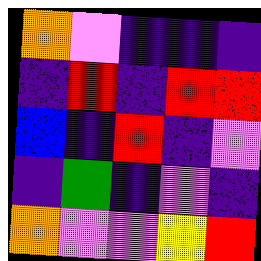[["orange", "violet", "indigo", "indigo", "indigo"], ["indigo", "red", "indigo", "red", "red"], ["blue", "indigo", "red", "indigo", "violet"], ["indigo", "green", "indigo", "violet", "indigo"], ["orange", "violet", "violet", "yellow", "red"]]